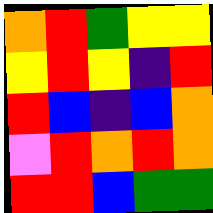[["orange", "red", "green", "yellow", "yellow"], ["yellow", "red", "yellow", "indigo", "red"], ["red", "blue", "indigo", "blue", "orange"], ["violet", "red", "orange", "red", "orange"], ["red", "red", "blue", "green", "green"]]